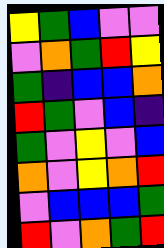[["yellow", "green", "blue", "violet", "violet"], ["violet", "orange", "green", "red", "yellow"], ["green", "indigo", "blue", "blue", "orange"], ["red", "green", "violet", "blue", "indigo"], ["green", "violet", "yellow", "violet", "blue"], ["orange", "violet", "yellow", "orange", "red"], ["violet", "blue", "blue", "blue", "green"], ["red", "violet", "orange", "green", "red"]]